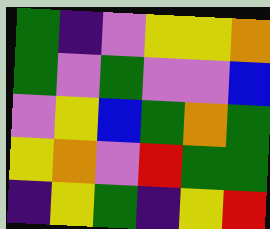[["green", "indigo", "violet", "yellow", "yellow", "orange"], ["green", "violet", "green", "violet", "violet", "blue"], ["violet", "yellow", "blue", "green", "orange", "green"], ["yellow", "orange", "violet", "red", "green", "green"], ["indigo", "yellow", "green", "indigo", "yellow", "red"]]